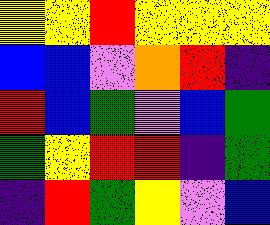[["yellow", "yellow", "red", "yellow", "yellow", "yellow"], ["blue", "blue", "violet", "orange", "red", "indigo"], ["red", "blue", "green", "violet", "blue", "green"], ["green", "yellow", "red", "red", "indigo", "green"], ["indigo", "red", "green", "yellow", "violet", "blue"]]